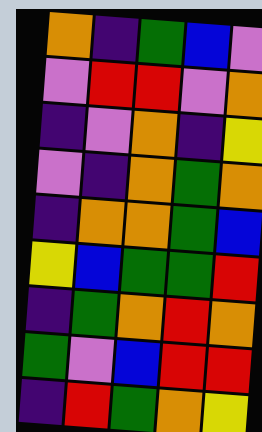[["orange", "indigo", "green", "blue", "violet"], ["violet", "red", "red", "violet", "orange"], ["indigo", "violet", "orange", "indigo", "yellow"], ["violet", "indigo", "orange", "green", "orange"], ["indigo", "orange", "orange", "green", "blue"], ["yellow", "blue", "green", "green", "red"], ["indigo", "green", "orange", "red", "orange"], ["green", "violet", "blue", "red", "red"], ["indigo", "red", "green", "orange", "yellow"]]